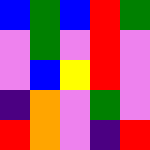[["blue", "green", "blue", "red", "green"], ["violet", "green", "violet", "red", "violet"], ["violet", "blue", "yellow", "red", "violet"], ["indigo", "orange", "violet", "green", "violet"], ["red", "orange", "violet", "indigo", "red"]]